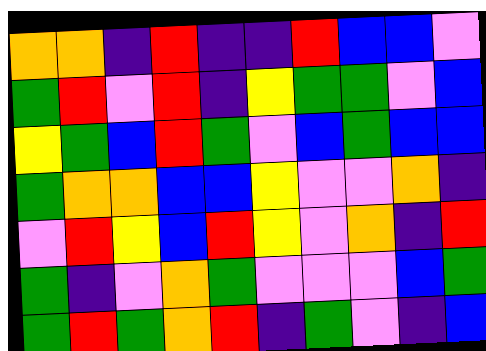[["orange", "orange", "indigo", "red", "indigo", "indigo", "red", "blue", "blue", "violet"], ["green", "red", "violet", "red", "indigo", "yellow", "green", "green", "violet", "blue"], ["yellow", "green", "blue", "red", "green", "violet", "blue", "green", "blue", "blue"], ["green", "orange", "orange", "blue", "blue", "yellow", "violet", "violet", "orange", "indigo"], ["violet", "red", "yellow", "blue", "red", "yellow", "violet", "orange", "indigo", "red"], ["green", "indigo", "violet", "orange", "green", "violet", "violet", "violet", "blue", "green"], ["green", "red", "green", "orange", "red", "indigo", "green", "violet", "indigo", "blue"]]